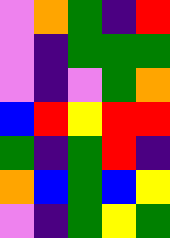[["violet", "orange", "green", "indigo", "red"], ["violet", "indigo", "green", "green", "green"], ["violet", "indigo", "violet", "green", "orange"], ["blue", "red", "yellow", "red", "red"], ["green", "indigo", "green", "red", "indigo"], ["orange", "blue", "green", "blue", "yellow"], ["violet", "indigo", "green", "yellow", "green"]]